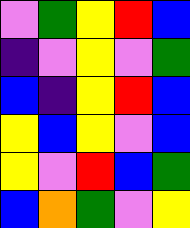[["violet", "green", "yellow", "red", "blue"], ["indigo", "violet", "yellow", "violet", "green"], ["blue", "indigo", "yellow", "red", "blue"], ["yellow", "blue", "yellow", "violet", "blue"], ["yellow", "violet", "red", "blue", "green"], ["blue", "orange", "green", "violet", "yellow"]]